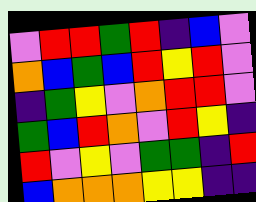[["violet", "red", "red", "green", "red", "indigo", "blue", "violet"], ["orange", "blue", "green", "blue", "red", "yellow", "red", "violet"], ["indigo", "green", "yellow", "violet", "orange", "red", "red", "violet"], ["green", "blue", "red", "orange", "violet", "red", "yellow", "indigo"], ["red", "violet", "yellow", "violet", "green", "green", "indigo", "red"], ["blue", "orange", "orange", "orange", "yellow", "yellow", "indigo", "indigo"]]